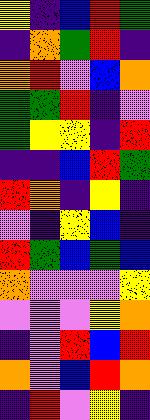[["yellow", "indigo", "blue", "red", "green"], ["indigo", "orange", "green", "red", "indigo"], ["orange", "red", "violet", "blue", "orange"], ["green", "green", "red", "indigo", "violet"], ["green", "yellow", "yellow", "indigo", "red"], ["indigo", "indigo", "blue", "red", "green"], ["red", "orange", "indigo", "yellow", "indigo"], ["violet", "indigo", "yellow", "blue", "indigo"], ["red", "green", "blue", "green", "blue"], ["orange", "violet", "violet", "violet", "yellow"], ["violet", "violet", "violet", "yellow", "orange"], ["indigo", "violet", "red", "blue", "red"], ["orange", "violet", "blue", "red", "orange"], ["indigo", "red", "violet", "yellow", "indigo"]]